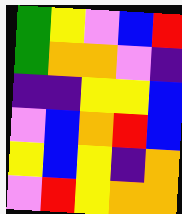[["green", "yellow", "violet", "blue", "red"], ["green", "orange", "orange", "violet", "indigo"], ["indigo", "indigo", "yellow", "yellow", "blue"], ["violet", "blue", "orange", "red", "blue"], ["yellow", "blue", "yellow", "indigo", "orange"], ["violet", "red", "yellow", "orange", "orange"]]